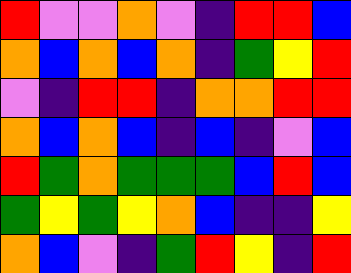[["red", "violet", "violet", "orange", "violet", "indigo", "red", "red", "blue"], ["orange", "blue", "orange", "blue", "orange", "indigo", "green", "yellow", "red"], ["violet", "indigo", "red", "red", "indigo", "orange", "orange", "red", "red"], ["orange", "blue", "orange", "blue", "indigo", "blue", "indigo", "violet", "blue"], ["red", "green", "orange", "green", "green", "green", "blue", "red", "blue"], ["green", "yellow", "green", "yellow", "orange", "blue", "indigo", "indigo", "yellow"], ["orange", "blue", "violet", "indigo", "green", "red", "yellow", "indigo", "red"]]